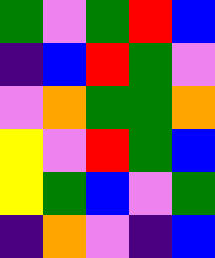[["green", "violet", "green", "red", "blue"], ["indigo", "blue", "red", "green", "violet"], ["violet", "orange", "green", "green", "orange"], ["yellow", "violet", "red", "green", "blue"], ["yellow", "green", "blue", "violet", "green"], ["indigo", "orange", "violet", "indigo", "blue"]]